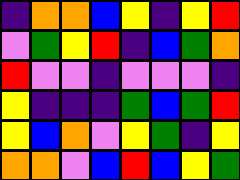[["indigo", "orange", "orange", "blue", "yellow", "indigo", "yellow", "red"], ["violet", "green", "yellow", "red", "indigo", "blue", "green", "orange"], ["red", "violet", "violet", "indigo", "violet", "violet", "violet", "indigo"], ["yellow", "indigo", "indigo", "indigo", "green", "blue", "green", "red"], ["yellow", "blue", "orange", "violet", "yellow", "green", "indigo", "yellow"], ["orange", "orange", "violet", "blue", "red", "blue", "yellow", "green"]]